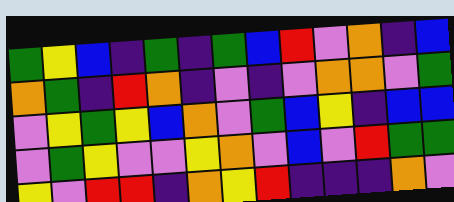[["green", "yellow", "blue", "indigo", "green", "indigo", "green", "blue", "red", "violet", "orange", "indigo", "blue"], ["orange", "green", "indigo", "red", "orange", "indigo", "violet", "indigo", "violet", "orange", "orange", "violet", "green"], ["violet", "yellow", "green", "yellow", "blue", "orange", "violet", "green", "blue", "yellow", "indigo", "blue", "blue"], ["violet", "green", "yellow", "violet", "violet", "yellow", "orange", "violet", "blue", "violet", "red", "green", "green"], ["yellow", "violet", "red", "red", "indigo", "orange", "yellow", "red", "indigo", "indigo", "indigo", "orange", "violet"]]